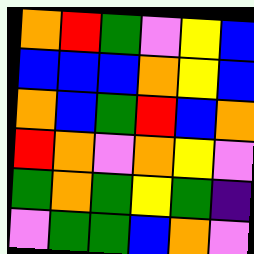[["orange", "red", "green", "violet", "yellow", "blue"], ["blue", "blue", "blue", "orange", "yellow", "blue"], ["orange", "blue", "green", "red", "blue", "orange"], ["red", "orange", "violet", "orange", "yellow", "violet"], ["green", "orange", "green", "yellow", "green", "indigo"], ["violet", "green", "green", "blue", "orange", "violet"]]